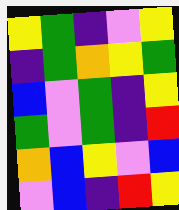[["yellow", "green", "indigo", "violet", "yellow"], ["indigo", "green", "orange", "yellow", "green"], ["blue", "violet", "green", "indigo", "yellow"], ["green", "violet", "green", "indigo", "red"], ["orange", "blue", "yellow", "violet", "blue"], ["violet", "blue", "indigo", "red", "yellow"]]